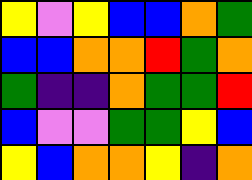[["yellow", "violet", "yellow", "blue", "blue", "orange", "green"], ["blue", "blue", "orange", "orange", "red", "green", "orange"], ["green", "indigo", "indigo", "orange", "green", "green", "red"], ["blue", "violet", "violet", "green", "green", "yellow", "blue"], ["yellow", "blue", "orange", "orange", "yellow", "indigo", "orange"]]